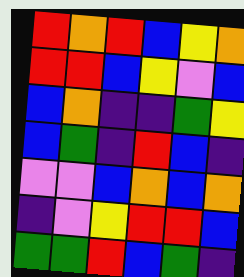[["red", "orange", "red", "blue", "yellow", "orange"], ["red", "red", "blue", "yellow", "violet", "blue"], ["blue", "orange", "indigo", "indigo", "green", "yellow"], ["blue", "green", "indigo", "red", "blue", "indigo"], ["violet", "violet", "blue", "orange", "blue", "orange"], ["indigo", "violet", "yellow", "red", "red", "blue"], ["green", "green", "red", "blue", "green", "indigo"]]